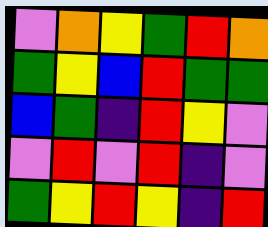[["violet", "orange", "yellow", "green", "red", "orange"], ["green", "yellow", "blue", "red", "green", "green"], ["blue", "green", "indigo", "red", "yellow", "violet"], ["violet", "red", "violet", "red", "indigo", "violet"], ["green", "yellow", "red", "yellow", "indigo", "red"]]